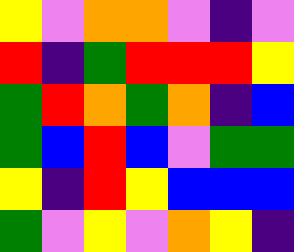[["yellow", "violet", "orange", "orange", "violet", "indigo", "violet"], ["red", "indigo", "green", "red", "red", "red", "yellow"], ["green", "red", "orange", "green", "orange", "indigo", "blue"], ["green", "blue", "red", "blue", "violet", "green", "green"], ["yellow", "indigo", "red", "yellow", "blue", "blue", "blue"], ["green", "violet", "yellow", "violet", "orange", "yellow", "indigo"]]